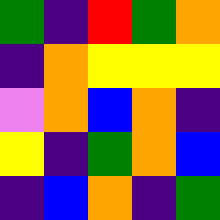[["green", "indigo", "red", "green", "orange"], ["indigo", "orange", "yellow", "yellow", "yellow"], ["violet", "orange", "blue", "orange", "indigo"], ["yellow", "indigo", "green", "orange", "blue"], ["indigo", "blue", "orange", "indigo", "green"]]